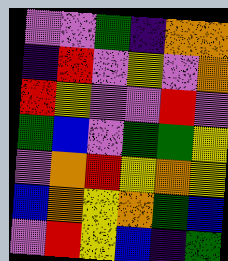[["violet", "violet", "green", "indigo", "orange", "orange"], ["indigo", "red", "violet", "yellow", "violet", "orange"], ["red", "yellow", "violet", "violet", "red", "violet"], ["green", "blue", "violet", "green", "green", "yellow"], ["violet", "orange", "red", "yellow", "orange", "yellow"], ["blue", "orange", "yellow", "orange", "green", "blue"], ["violet", "red", "yellow", "blue", "indigo", "green"]]